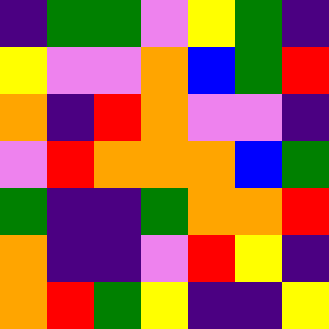[["indigo", "green", "green", "violet", "yellow", "green", "indigo"], ["yellow", "violet", "violet", "orange", "blue", "green", "red"], ["orange", "indigo", "red", "orange", "violet", "violet", "indigo"], ["violet", "red", "orange", "orange", "orange", "blue", "green"], ["green", "indigo", "indigo", "green", "orange", "orange", "red"], ["orange", "indigo", "indigo", "violet", "red", "yellow", "indigo"], ["orange", "red", "green", "yellow", "indigo", "indigo", "yellow"]]